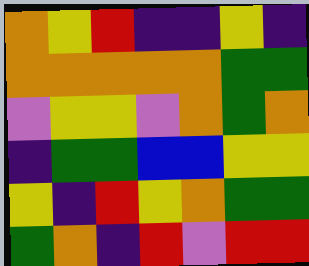[["orange", "yellow", "red", "indigo", "indigo", "yellow", "indigo"], ["orange", "orange", "orange", "orange", "orange", "green", "green"], ["violet", "yellow", "yellow", "violet", "orange", "green", "orange"], ["indigo", "green", "green", "blue", "blue", "yellow", "yellow"], ["yellow", "indigo", "red", "yellow", "orange", "green", "green"], ["green", "orange", "indigo", "red", "violet", "red", "red"]]